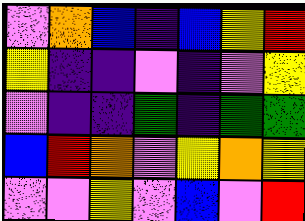[["violet", "orange", "blue", "indigo", "blue", "yellow", "red"], ["yellow", "indigo", "indigo", "violet", "indigo", "violet", "yellow"], ["violet", "indigo", "indigo", "green", "indigo", "green", "green"], ["blue", "red", "orange", "violet", "yellow", "orange", "yellow"], ["violet", "violet", "yellow", "violet", "blue", "violet", "red"]]